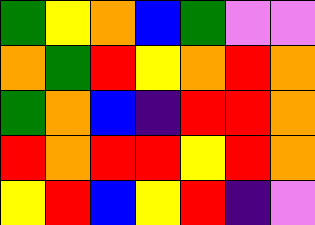[["green", "yellow", "orange", "blue", "green", "violet", "violet"], ["orange", "green", "red", "yellow", "orange", "red", "orange"], ["green", "orange", "blue", "indigo", "red", "red", "orange"], ["red", "orange", "red", "red", "yellow", "red", "orange"], ["yellow", "red", "blue", "yellow", "red", "indigo", "violet"]]